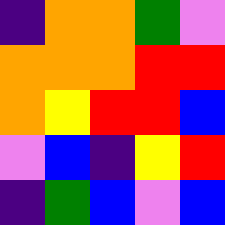[["indigo", "orange", "orange", "green", "violet"], ["orange", "orange", "orange", "red", "red"], ["orange", "yellow", "red", "red", "blue"], ["violet", "blue", "indigo", "yellow", "red"], ["indigo", "green", "blue", "violet", "blue"]]